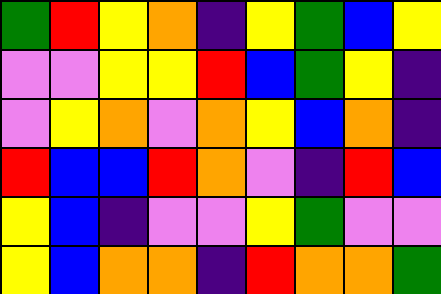[["green", "red", "yellow", "orange", "indigo", "yellow", "green", "blue", "yellow"], ["violet", "violet", "yellow", "yellow", "red", "blue", "green", "yellow", "indigo"], ["violet", "yellow", "orange", "violet", "orange", "yellow", "blue", "orange", "indigo"], ["red", "blue", "blue", "red", "orange", "violet", "indigo", "red", "blue"], ["yellow", "blue", "indigo", "violet", "violet", "yellow", "green", "violet", "violet"], ["yellow", "blue", "orange", "orange", "indigo", "red", "orange", "orange", "green"]]